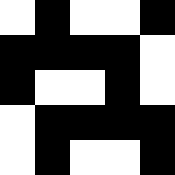[["white", "black", "white", "white", "black"], ["black", "black", "black", "black", "white"], ["black", "white", "white", "black", "white"], ["white", "black", "black", "black", "black"], ["white", "black", "white", "white", "black"]]